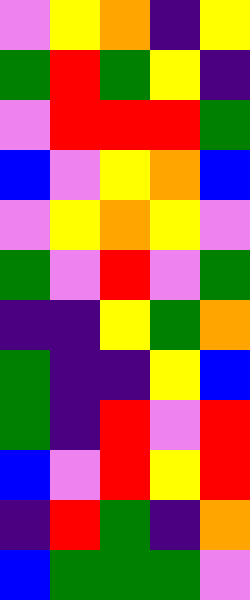[["violet", "yellow", "orange", "indigo", "yellow"], ["green", "red", "green", "yellow", "indigo"], ["violet", "red", "red", "red", "green"], ["blue", "violet", "yellow", "orange", "blue"], ["violet", "yellow", "orange", "yellow", "violet"], ["green", "violet", "red", "violet", "green"], ["indigo", "indigo", "yellow", "green", "orange"], ["green", "indigo", "indigo", "yellow", "blue"], ["green", "indigo", "red", "violet", "red"], ["blue", "violet", "red", "yellow", "red"], ["indigo", "red", "green", "indigo", "orange"], ["blue", "green", "green", "green", "violet"]]